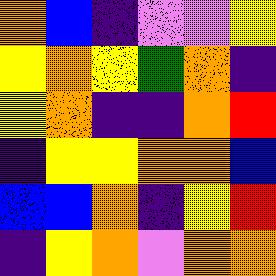[["orange", "blue", "indigo", "violet", "violet", "yellow"], ["yellow", "orange", "yellow", "green", "orange", "indigo"], ["yellow", "orange", "indigo", "indigo", "orange", "red"], ["indigo", "yellow", "yellow", "orange", "orange", "blue"], ["blue", "blue", "orange", "indigo", "yellow", "red"], ["indigo", "yellow", "orange", "violet", "orange", "orange"]]